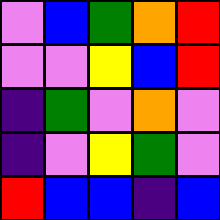[["violet", "blue", "green", "orange", "red"], ["violet", "violet", "yellow", "blue", "red"], ["indigo", "green", "violet", "orange", "violet"], ["indigo", "violet", "yellow", "green", "violet"], ["red", "blue", "blue", "indigo", "blue"]]